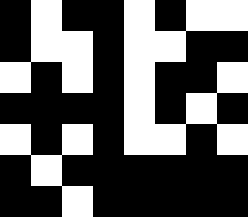[["black", "white", "black", "black", "white", "black", "white", "white"], ["black", "white", "white", "black", "white", "white", "black", "black"], ["white", "black", "white", "black", "white", "black", "black", "white"], ["black", "black", "black", "black", "white", "black", "white", "black"], ["white", "black", "white", "black", "white", "white", "black", "white"], ["black", "white", "black", "black", "black", "black", "black", "black"], ["black", "black", "white", "black", "black", "black", "black", "black"]]